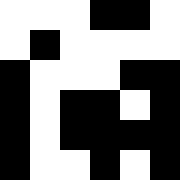[["white", "white", "white", "black", "black", "white"], ["white", "black", "white", "white", "white", "white"], ["black", "white", "white", "white", "black", "black"], ["black", "white", "black", "black", "white", "black"], ["black", "white", "black", "black", "black", "black"], ["black", "white", "white", "black", "white", "black"]]